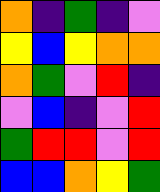[["orange", "indigo", "green", "indigo", "violet"], ["yellow", "blue", "yellow", "orange", "orange"], ["orange", "green", "violet", "red", "indigo"], ["violet", "blue", "indigo", "violet", "red"], ["green", "red", "red", "violet", "red"], ["blue", "blue", "orange", "yellow", "green"]]